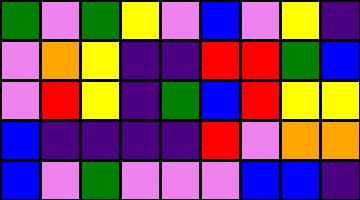[["green", "violet", "green", "yellow", "violet", "blue", "violet", "yellow", "indigo"], ["violet", "orange", "yellow", "indigo", "indigo", "red", "red", "green", "blue"], ["violet", "red", "yellow", "indigo", "green", "blue", "red", "yellow", "yellow"], ["blue", "indigo", "indigo", "indigo", "indigo", "red", "violet", "orange", "orange"], ["blue", "violet", "green", "violet", "violet", "violet", "blue", "blue", "indigo"]]